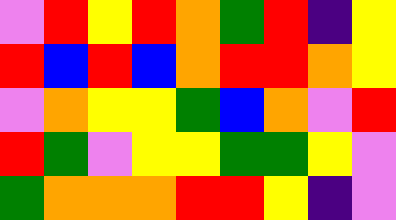[["violet", "red", "yellow", "red", "orange", "green", "red", "indigo", "yellow"], ["red", "blue", "red", "blue", "orange", "red", "red", "orange", "yellow"], ["violet", "orange", "yellow", "yellow", "green", "blue", "orange", "violet", "red"], ["red", "green", "violet", "yellow", "yellow", "green", "green", "yellow", "violet"], ["green", "orange", "orange", "orange", "red", "red", "yellow", "indigo", "violet"]]